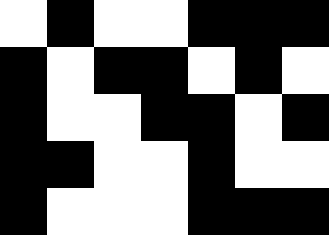[["white", "black", "white", "white", "black", "black", "black"], ["black", "white", "black", "black", "white", "black", "white"], ["black", "white", "white", "black", "black", "white", "black"], ["black", "black", "white", "white", "black", "white", "white"], ["black", "white", "white", "white", "black", "black", "black"]]